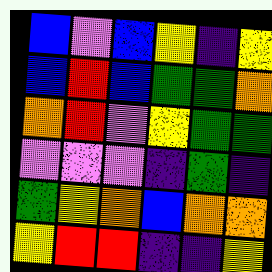[["blue", "violet", "blue", "yellow", "indigo", "yellow"], ["blue", "red", "blue", "green", "green", "orange"], ["orange", "red", "violet", "yellow", "green", "green"], ["violet", "violet", "violet", "indigo", "green", "indigo"], ["green", "yellow", "orange", "blue", "orange", "orange"], ["yellow", "red", "red", "indigo", "indigo", "yellow"]]